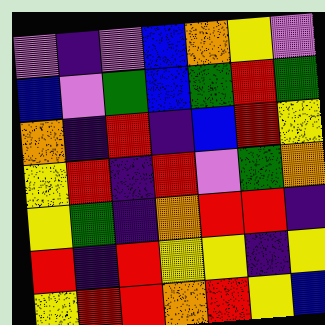[["violet", "indigo", "violet", "blue", "orange", "yellow", "violet"], ["blue", "violet", "green", "blue", "green", "red", "green"], ["orange", "indigo", "red", "indigo", "blue", "red", "yellow"], ["yellow", "red", "indigo", "red", "violet", "green", "orange"], ["yellow", "green", "indigo", "orange", "red", "red", "indigo"], ["red", "indigo", "red", "yellow", "yellow", "indigo", "yellow"], ["yellow", "red", "red", "orange", "red", "yellow", "blue"]]